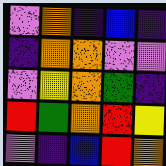[["violet", "orange", "indigo", "blue", "indigo"], ["indigo", "orange", "orange", "violet", "violet"], ["violet", "yellow", "orange", "green", "indigo"], ["red", "green", "orange", "red", "yellow"], ["violet", "indigo", "blue", "red", "orange"]]